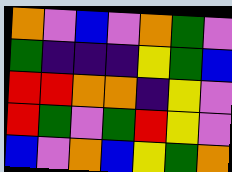[["orange", "violet", "blue", "violet", "orange", "green", "violet"], ["green", "indigo", "indigo", "indigo", "yellow", "green", "blue"], ["red", "red", "orange", "orange", "indigo", "yellow", "violet"], ["red", "green", "violet", "green", "red", "yellow", "violet"], ["blue", "violet", "orange", "blue", "yellow", "green", "orange"]]